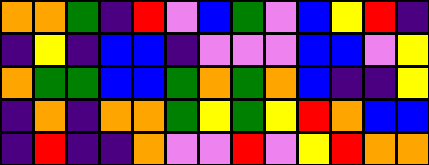[["orange", "orange", "green", "indigo", "red", "violet", "blue", "green", "violet", "blue", "yellow", "red", "indigo"], ["indigo", "yellow", "indigo", "blue", "blue", "indigo", "violet", "violet", "violet", "blue", "blue", "violet", "yellow"], ["orange", "green", "green", "blue", "blue", "green", "orange", "green", "orange", "blue", "indigo", "indigo", "yellow"], ["indigo", "orange", "indigo", "orange", "orange", "green", "yellow", "green", "yellow", "red", "orange", "blue", "blue"], ["indigo", "red", "indigo", "indigo", "orange", "violet", "violet", "red", "violet", "yellow", "red", "orange", "orange"]]